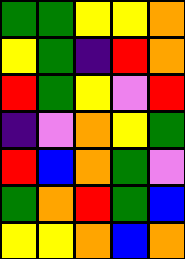[["green", "green", "yellow", "yellow", "orange"], ["yellow", "green", "indigo", "red", "orange"], ["red", "green", "yellow", "violet", "red"], ["indigo", "violet", "orange", "yellow", "green"], ["red", "blue", "orange", "green", "violet"], ["green", "orange", "red", "green", "blue"], ["yellow", "yellow", "orange", "blue", "orange"]]